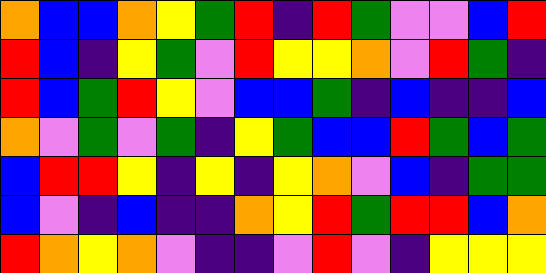[["orange", "blue", "blue", "orange", "yellow", "green", "red", "indigo", "red", "green", "violet", "violet", "blue", "red"], ["red", "blue", "indigo", "yellow", "green", "violet", "red", "yellow", "yellow", "orange", "violet", "red", "green", "indigo"], ["red", "blue", "green", "red", "yellow", "violet", "blue", "blue", "green", "indigo", "blue", "indigo", "indigo", "blue"], ["orange", "violet", "green", "violet", "green", "indigo", "yellow", "green", "blue", "blue", "red", "green", "blue", "green"], ["blue", "red", "red", "yellow", "indigo", "yellow", "indigo", "yellow", "orange", "violet", "blue", "indigo", "green", "green"], ["blue", "violet", "indigo", "blue", "indigo", "indigo", "orange", "yellow", "red", "green", "red", "red", "blue", "orange"], ["red", "orange", "yellow", "orange", "violet", "indigo", "indigo", "violet", "red", "violet", "indigo", "yellow", "yellow", "yellow"]]